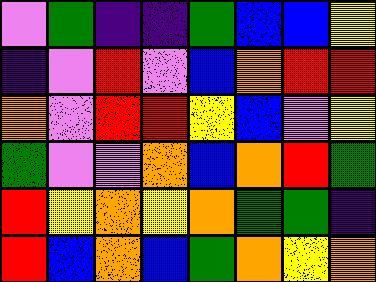[["violet", "green", "indigo", "indigo", "green", "blue", "blue", "yellow"], ["indigo", "violet", "red", "violet", "blue", "orange", "red", "red"], ["orange", "violet", "red", "red", "yellow", "blue", "violet", "yellow"], ["green", "violet", "violet", "orange", "blue", "orange", "red", "green"], ["red", "yellow", "orange", "yellow", "orange", "green", "green", "indigo"], ["red", "blue", "orange", "blue", "green", "orange", "yellow", "orange"]]